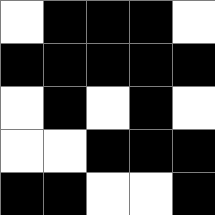[["white", "black", "black", "black", "white"], ["black", "black", "black", "black", "black"], ["white", "black", "white", "black", "white"], ["white", "white", "black", "black", "black"], ["black", "black", "white", "white", "black"]]